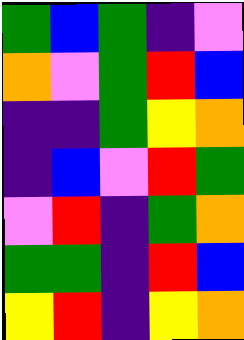[["green", "blue", "green", "indigo", "violet"], ["orange", "violet", "green", "red", "blue"], ["indigo", "indigo", "green", "yellow", "orange"], ["indigo", "blue", "violet", "red", "green"], ["violet", "red", "indigo", "green", "orange"], ["green", "green", "indigo", "red", "blue"], ["yellow", "red", "indigo", "yellow", "orange"]]